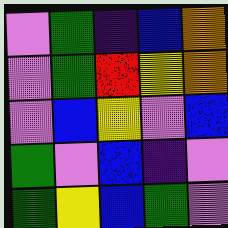[["violet", "green", "indigo", "blue", "orange"], ["violet", "green", "red", "yellow", "orange"], ["violet", "blue", "yellow", "violet", "blue"], ["green", "violet", "blue", "indigo", "violet"], ["green", "yellow", "blue", "green", "violet"]]